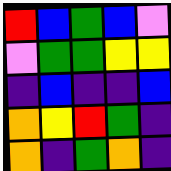[["red", "blue", "green", "blue", "violet"], ["violet", "green", "green", "yellow", "yellow"], ["indigo", "blue", "indigo", "indigo", "blue"], ["orange", "yellow", "red", "green", "indigo"], ["orange", "indigo", "green", "orange", "indigo"]]